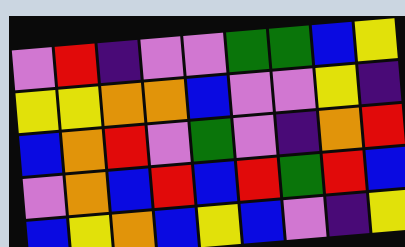[["violet", "red", "indigo", "violet", "violet", "green", "green", "blue", "yellow"], ["yellow", "yellow", "orange", "orange", "blue", "violet", "violet", "yellow", "indigo"], ["blue", "orange", "red", "violet", "green", "violet", "indigo", "orange", "red"], ["violet", "orange", "blue", "red", "blue", "red", "green", "red", "blue"], ["blue", "yellow", "orange", "blue", "yellow", "blue", "violet", "indigo", "yellow"]]